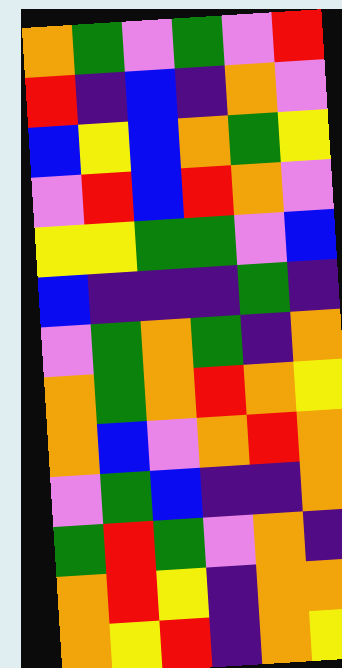[["orange", "green", "violet", "green", "violet", "red"], ["red", "indigo", "blue", "indigo", "orange", "violet"], ["blue", "yellow", "blue", "orange", "green", "yellow"], ["violet", "red", "blue", "red", "orange", "violet"], ["yellow", "yellow", "green", "green", "violet", "blue"], ["blue", "indigo", "indigo", "indigo", "green", "indigo"], ["violet", "green", "orange", "green", "indigo", "orange"], ["orange", "green", "orange", "red", "orange", "yellow"], ["orange", "blue", "violet", "orange", "red", "orange"], ["violet", "green", "blue", "indigo", "indigo", "orange"], ["green", "red", "green", "violet", "orange", "indigo"], ["orange", "red", "yellow", "indigo", "orange", "orange"], ["orange", "yellow", "red", "indigo", "orange", "yellow"]]